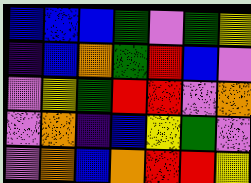[["blue", "blue", "blue", "green", "violet", "green", "yellow"], ["indigo", "blue", "orange", "green", "red", "blue", "violet"], ["violet", "yellow", "green", "red", "red", "violet", "orange"], ["violet", "orange", "indigo", "blue", "yellow", "green", "violet"], ["violet", "orange", "blue", "orange", "red", "red", "yellow"]]